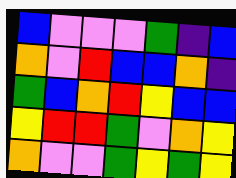[["blue", "violet", "violet", "violet", "green", "indigo", "blue"], ["orange", "violet", "red", "blue", "blue", "orange", "indigo"], ["green", "blue", "orange", "red", "yellow", "blue", "blue"], ["yellow", "red", "red", "green", "violet", "orange", "yellow"], ["orange", "violet", "violet", "green", "yellow", "green", "yellow"]]